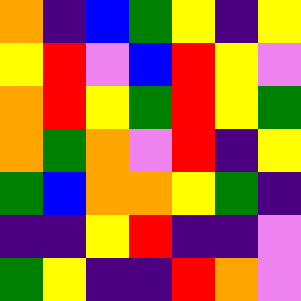[["orange", "indigo", "blue", "green", "yellow", "indigo", "yellow"], ["yellow", "red", "violet", "blue", "red", "yellow", "violet"], ["orange", "red", "yellow", "green", "red", "yellow", "green"], ["orange", "green", "orange", "violet", "red", "indigo", "yellow"], ["green", "blue", "orange", "orange", "yellow", "green", "indigo"], ["indigo", "indigo", "yellow", "red", "indigo", "indigo", "violet"], ["green", "yellow", "indigo", "indigo", "red", "orange", "violet"]]